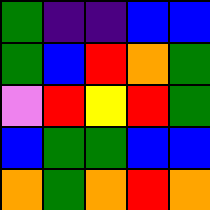[["green", "indigo", "indigo", "blue", "blue"], ["green", "blue", "red", "orange", "green"], ["violet", "red", "yellow", "red", "green"], ["blue", "green", "green", "blue", "blue"], ["orange", "green", "orange", "red", "orange"]]